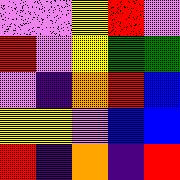[["violet", "violet", "yellow", "red", "violet"], ["red", "violet", "yellow", "green", "green"], ["violet", "indigo", "orange", "red", "blue"], ["yellow", "yellow", "violet", "blue", "blue"], ["red", "indigo", "orange", "indigo", "red"]]